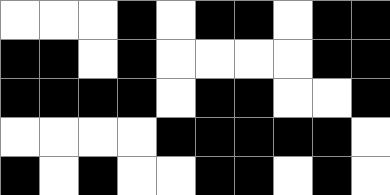[["white", "white", "white", "black", "white", "black", "black", "white", "black", "black"], ["black", "black", "white", "black", "white", "white", "white", "white", "black", "black"], ["black", "black", "black", "black", "white", "black", "black", "white", "white", "black"], ["white", "white", "white", "white", "black", "black", "black", "black", "black", "white"], ["black", "white", "black", "white", "white", "black", "black", "white", "black", "white"]]